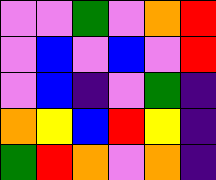[["violet", "violet", "green", "violet", "orange", "red"], ["violet", "blue", "violet", "blue", "violet", "red"], ["violet", "blue", "indigo", "violet", "green", "indigo"], ["orange", "yellow", "blue", "red", "yellow", "indigo"], ["green", "red", "orange", "violet", "orange", "indigo"]]